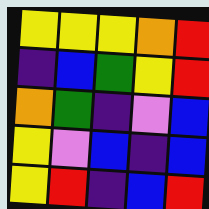[["yellow", "yellow", "yellow", "orange", "red"], ["indigo", "blue", "green", "yellow", "red"], ["orange", "green", "indigo", "violet", "blue"], ["yellow", "violet", "blue", "indigo", "blue"], ["yellow", "red", "indigo", "blue", "red"]]